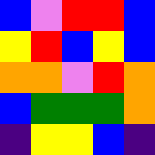[["blue", "violet", "red", "red", "blue"], ["yellow", "red", "blue", "yellow", "blue"], ["orange", "orange", "violet", "red", "orange"], ["blue", "green", "green", "green", "orange"], ["indigo", "yellow", "yellow", "blue", "indigo"]]